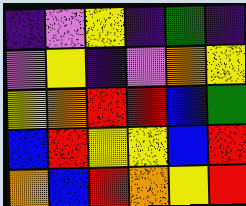[["indigo", "violet", "yellow", "indigo", "green", "indigo"], ["violet", "yellow", "indigo", "violet", "orange", "yellow"], ["yellow", "orange", "red", "red", "blue", "green"], ["blue", "red", "yellow", "yellow", "blue", "red"], ["orange", "blue", "red", "orange", "yellow", "red"]]